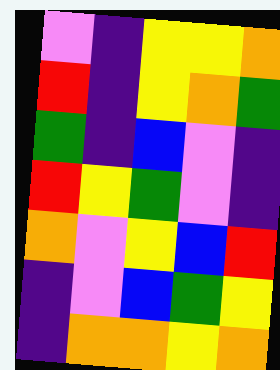[["violet", "indigo", "yellow", "yellow", "orange"], ["red", "indigo", "yellow", "orange", "green"], ["green", "indigo", "blue", "violet", "indigo"], ["red", "yellow", "green", "violet", "indigo"], ["orange", "violet", "yellow", "blue", "red"], ["indigo", "violet", "blue", "green", "yellow"], ["indigo", "orange", "orange", "yellow", "orange"]]